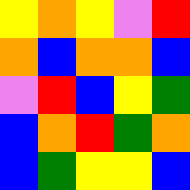[["yellow", "orange", "yellow", "violet", "red"], ["orange", "blue", "orange", "orange", "blue"], ["violet", "red", "blue", "yellow", "green"], ["blue", "orange", "red", "green", "orange"], ["blue", "green", "yellow", "yellow", "blue"]]